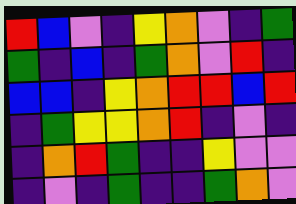[["red", "blue", "violet", "indigo", "yellow", "orange", "violet", "indigo", "green"], ["green", "indigo", "blue", "indigo", "green", "orange", "violet", "red", "indigo"], ["blue", "blue", "indigo", "yellow", "orange", "red", "red", "blue", "red"], ["indigo", "green", "yellow", "yellow", "orange", "red", "indigo", "violet", "indigo"], ["indigo", "orange", "red", "green", "indigo", "indigo", "yellow", "violet", "violet"], ["indigo", "violet", "indigo", "green", "indigo", "indigo", "green", "orange", "violet"]]